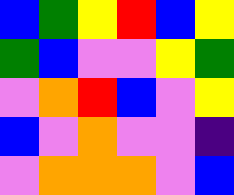[["blue", "green", "yellow", "red", "blue", "yellow"], ["green", "blue", "violet", "violet", "yellow", "green"], ["violet", "orange", "red", "blue", "violet", "yellow"], ["blue", "violet", "orange", "violet", "violet", "indigo"], ["violet", "orange", "orange", "orange", "violet", "blue"]]